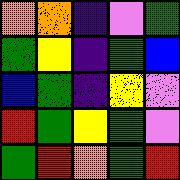[["orange", "orange", "indigo", "violet", "green"], ["green", "yellow", "indigo", "green", "blue"], ["blue", "green", "indigo", "yellow", "violet"], ["red", "green", "yellow", "green", "violet"], ["green", "red", "orange", "green", "red"]]